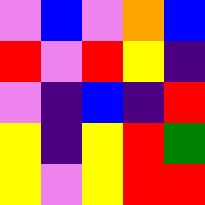[["violet", "blue", "violet", "orange", "blue"], ["red", "violet", "red", "yellow", "indigo"], ["violet", "indigo", "blue", "indigo", "red"], ["yellow", "indigo", "yellow", "red", "green"], ["yellow", "violet", "yellow", "red", "red"]]